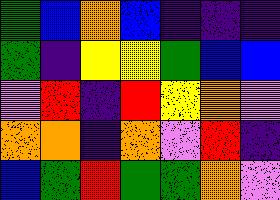[["green", "blue", "orange", "blue", "indigo", "indigo", "indigo"], ["green", "indigo", "yellow", "yellow", "green", "blue", "blue"], ["violet", "red", "indigo", "red", "yellow", "orange", "violet"], ["orange", "orange", "indigo", "orange", "violet", "red", "indigo"], ["blue", "green", "red", "green", "green", "orange", "violet"]]